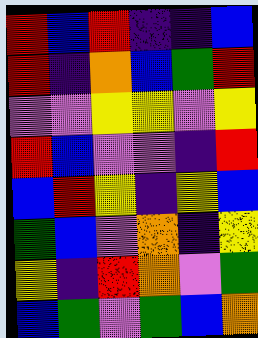[["red", "blue", "red", "indigo", "indigo", "blue"], ["red", "indigo", "orange", "blue", "green", "red"], ["violet", "violet", "yellow", "yellow", "violet", "yellow"], ["red", "blue", "violet", "violet", "indigo", "red"], ["blue", "red", "yellow", "indigo", "yellow", "blue"], ["green", "blue", "violet", "orange", "indigo", "yellow"], ["yellow", "indigo", "red", "orange", "violet", "green"], ["blue", "green", "violet", "green", "blue", "orange"]]